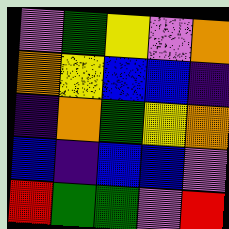[["violet", "green", "yellow", "violet", "orange"], ["orange", "yellow", "blue", "blue", "indigo"], ["indigo", "orange", "green", "yellow", "orange"], ["blue", "indigo", "blue", "blue", "violet"], ["red", "green", "green", "violet", "red"]]